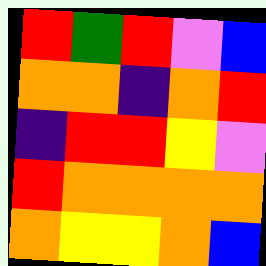[["red", "green", "red", "violet", "blue"], ["orange", "orange", "indigo", "orange", "red"], ["indigo", "red", "red", "yellow", "violet"], ["red", "orange", "orange", "orange", "orange"], ["orange", "yellow", "yellow", "orange", "blue"]]